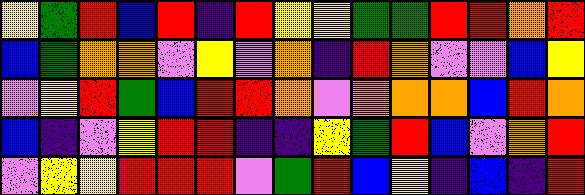[["yellow", "green", "red", "blue", "red", "indigo", "red", "yellow", "yellow", "green", "green", "red", "red", "orange", "red"], ["blue", "green", "orange", "orange", "violet", "yellow", "violet", "orange", "indigo", "red", "orange", "violet", "violet", "blue", "yellow"], ["violet", "yellow", "red", "green", "blue", "red", "red", "orange", "violet", "orange", "orange", "orange", "blue", "red", "orange"], ["blue", "indigo", "violet", "yellow", "red", "red", "indigo", "indigo", "yellow", "green", "red", "blue", "violet", "orange", "red"], ["violet", "yellow", "yellow", "red", "red", "red", "violet", "green", "red", "blue", "yellow", "indigo", "blue", "indigo", "red"]]